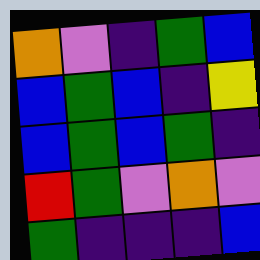[["orange", "violet", "indigo", "green", "blue"], ["blue", "green", "blue", "indigo", "yellow"], ["blue", "green", "blue", "green", "indigo"], ["red", "green", "violet", "orange", "violet"], ["green", "indigo", "indigo", "indigo", "blue"]]